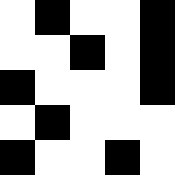[["white", "black", "white", "white", "black"], ["white", "white", "black", "white", "black"], ["black", "white", "white", "white", "black"], ["white", "black", "white", "white", "white"], ["black", "white", "white", "black", "white"]]